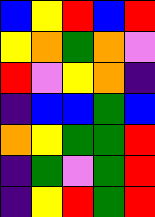[["blue", "yellow", "red", "blue", "red"], ["yellow", "orange", "green", "orange", "violet"], ["red", "violet", "yellow", "orange", "indigo"], ["indigo", "blue", "blue", "green", "blue"], ["orange", "yellow", "green", "green", "red"], ["indigo", "green", "violet", "green", "red"], ["indigo", "yellow", "red", "green", "red"]]